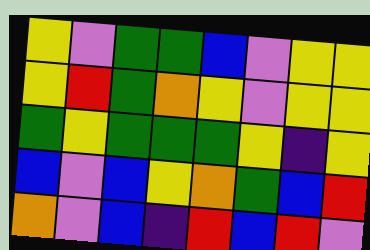[["yellow", "violet", "green", "green", "blue", "violet", "yellow", "yellow"], ["yellow", "red", "green", "orange", "yellow", "violet", "yellow", "yellow"], ["green", "yellow", "green", "green", "green", "yellow", "indigo", "yellow"], ["blue", "violet", "blue", "yellow", "orange", "green", "blue", "red"], ["orange", "violet", "blue", "indigo", "red", "blue", "red", "violet"]]